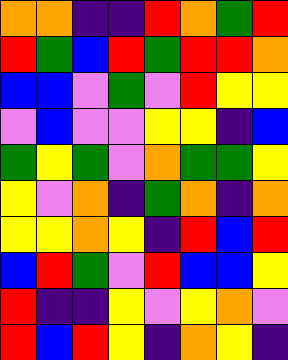[["orange", "orange", "indigo", "indigo", "red", "orange", "green", "red"], ["red", "green", "blue", "red", "green", "red", "red", "orange"], ["blue", "blue", "violet", "green", "violet", "red", "yellow", "yellow"], ["violet", "blue", "violet", "violet", "yellow", "yellow", "indigo", "blue"], ["green", "yellow", "green", "violet", "orange", "green", "green", "yellow"], ["yellow", "violet", "orange", "indigo", "green", "orange", "indigo", "orange"], ["yellow", "yellow", "orange", "yellow", "indigo", "red", "blue", "red"], ["blue", "red", "green", "violet", "red", "blue", "blue", "yellow"], ["red", "indigo", "indigo", "yellow", "violet", "yellow", "orange", "violet"], ["red", "blue", "red", "yellow", "indigo", "orange", "yellow", "indigo"]]